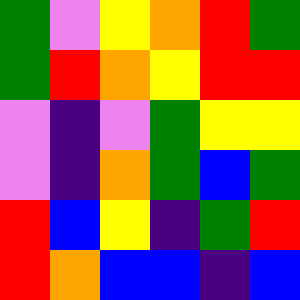[["green", "violet", "yellow", "orange", "red", "green"], ["green", "red", "orange", "yellow", "red", "red"], ["violet", "indigo", "violet", "green", "yellow", "yellow"], ["violet", "indigo", "orange", "green", "blue", "green"], ["red", "blue", "yellow", "indigo", "green", "red"], ["red", "orange", "blue", "blue", "indigo", "blue"]]